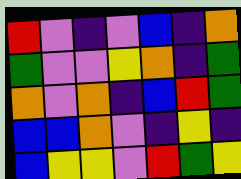[["red", "violet", "indigo", "violet", "blue", "indigo", "orange"], ["green", "violet", "violet", "yellow", "orange", "indigo", "green"], ["orange", "violet", "orange", "indigo", "blue", "red", "green"], ["blue", "blue", "orange", "violet", "indigo", "yellow", "indigo"], ["blue", "yellow", "yellow", "violet", "red", "green", "yellow"]]